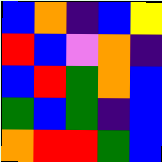[["blue", "orange", "indigo", "blue", "yellow"], ["red", "blue", "violet", "orange", "indigo"], ["blue", "red", "green", "orange", "blue"], ["green", "blue", "green", "indigo", "blue"], ["orange", "red", "red", "green", "blue"]]